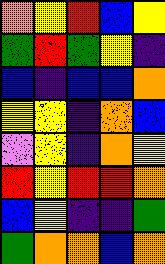[["orange", "yellow", "red", "blue", "yellow"], ["green", "red", "green", "yellow", "indigo"], ["blue", "indigo", "blue", "blue", "orange"], ["yellow", "yellow", "indigo", "orange", "blue"], ["violet", "yellow", "indigo", "orange", "yellow"], ["red", "yellow", "red", "red", "orange"], ["blue", "yellow", "indigo", "indigo", "green"], ["green", "orange", "orange", "blue", "orange"]]